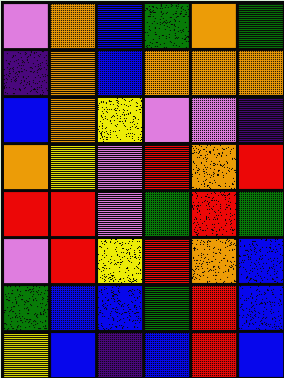[["violet", "orange", "blue", "green", "orange", "green"], ["indigo", "orange", "blue", "orange", "orange", "orange"], ["blue", "orange", "yellow", "violet", "violet", "indigo"], ["orange", "yellow", "violet", "red", "orange", "red"], ["red", "red", "violet", "green", "red", "green"], ["violet", "red", "yellow", "red", "orange", "blue"], ["green", "blue", "blue", "green", "red", "blue"], ["yellow", "blue", "indigo", "blue", "red", "blue"]]